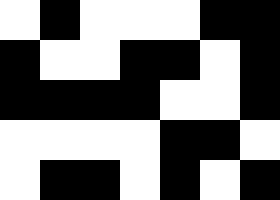[["white", "black", "white", "white", "white", "black", "black"], ["black", "white", "white", "black", "black", "white", "black"], ["black", "black", "black", "black", "white", "white", "black"], ["white", "white", "white", "white", "black", "black", "white"], ["white", "black", "black", "white", "black", "white", "black"]]